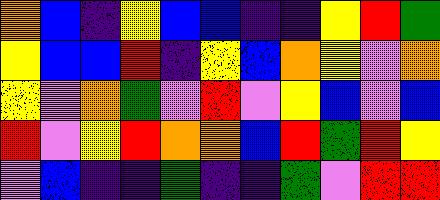[["orange", "blue", "indigo", "yellow", "blue", "blue", "indigo", "indigo", "yellow", "red", "green"], ["yellow", "blue", "blue", "red", "indigo", "yellow", "blue", "orange", "yellow", "violet", "orange"], ["yellow", "violet", "orange", "green", "violet", "red", "violet", "yellow", "blue", "violet", "blue"], ["red", "violet", "yellow", "red", "orange", "orange", "blue", "red", "green", "red", "yellow"], ["violet", "blue", "indigo", "indigo", "green", "indigo", "indigo", "green", "violet", "red", "red"]]